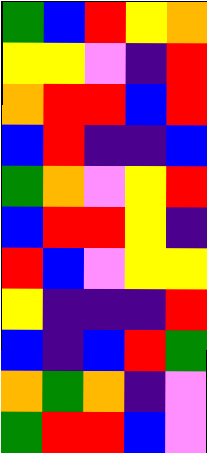[["green", "blue", "red", "yellow", "orange"], ["yellow", "yellow", "violet", "indigo", "red"], ["orange", "red", "red", "blue", "red"], ["blue", "red", "indigo", "indigo", "blue"], ["green", "orange", "violet", "yellow", "red"], ["blue", "red", "red", "yellow", "indigo"], ["red", "blue", "violet", "yellow", "yellow"], ["yellow", "indigo", "indigo", "indigo", "red"], ["blue", "indigo", "blue", "red", "green"], ["orange", "green", "orange", "indigo", "violet"], ["green", "red", "red", "blue", "violet"]]